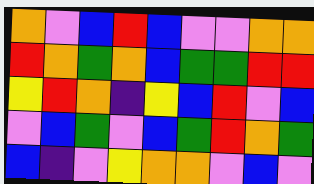[["orange", "violet", "blue", "red", "blue", "violet", "violet", "orange", "orange"], ["red", "orange", "green", "orange", "blue", "green", "green", "red", "red"], ["yellow", "red", "orange", "indigo", "yellow", "blue", "red", "violet", "blue"], ["violet", "blue", "green", "violet", "blue", "green", "red", "orange", "green"], ["blue", "indigo", "violet", "yellow", "orange", "orange", "violet", "blue", "violet"]]